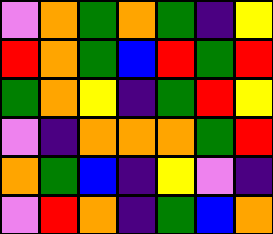[["violet", "orange", "green", "orange", "green", "indigo", "yellow"], ["red", "orange", "green", "blue", "red", "green", "red"], ["green", "orange", "yellow", "indigo", "green", "red", "yellow"], ["violet", "indigo", "orange", "orange", "orange", "green", "red"], ["orange", "green", "blue", "indigo", "yellow", "violet", "indigo"], ["violet", "red", "orange", "indigo", "green", "blue", "orange"]]